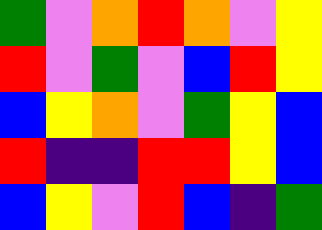[["green", "violet", "orange", "red", "orange", "violet", "yellow"], ["red", "violet", "green", "violet", "blue", "red", "yellow"], ["blue", "yellow", "orange", "violet", "green", "yellow", "blue"], ["red", "indigo", "indigo", "red", "red", "yellow", "blue"], ["blue", "yellow", "violet", "red", "blue", "indigo", "green"]]